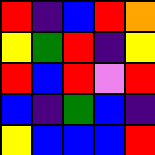[["red", "indigo", "blue", "red", "orange"], ["yellow", "green", "red", "indigo", "yellow"], ["red", "blue", "red", "violet", "red"], ["blue", "indigo", "green", "blue", "indigo"], ["yellow", "blue", "blue", "blue", "red"]]